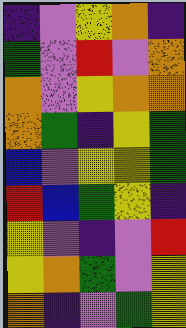[["indigo", "violet", "yellow", "orange", "indigo"], ["green", "violet", "red", "violet", "orange"], ["orange", "violet", "yellow", "orange", "orange"], ["orange", "green", "indigo", "yellow", "green"], ["blue", "violet", "yellow", "yellow", "green"], ["red", "blue", "green", "yellow", "indigo"], ["yellow", "violet", "indigo", "violet", "red"], ["yellow", "orange", "green", "violet", "yellow"], ["orange", "indigo", "violet", "green", "yellow"]]